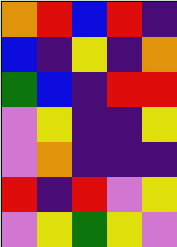[["orange", "red", "blue", "red", "indigo"], ["blue", "indigo", "yellow", "indigo", "orange"], ["green", "blue", "indigo", "red", "red"], ["violet", "yellow", "indigo", "indigo", "yellow"], ["violet", "orange", "indigo", "indigo", "indigo"], ["red", "indigo", "red", "violet", "yellow"], ["violet", "yellow", "green", "yellow", "violet"]]